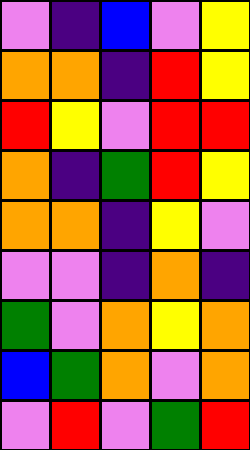[["violet", "indigo", "blue", "violet", "yellow"], ["orange", "orange", "indigo", "red", "yellow"], ["red", "yellow", "violet", "red", "red"], ["orange", "indigo", "green", "red", "yellow"], ["orange", "orange", "indigo", "yellow", "violet"], ["violet", "violet", "indigo", "orange", "indigo"], ["green", "violet", "orange", "yellow", "orange"], ["blue", "green", "orange", "violet", "orange"], ["violet", "red", "violet", "green", "red"]]